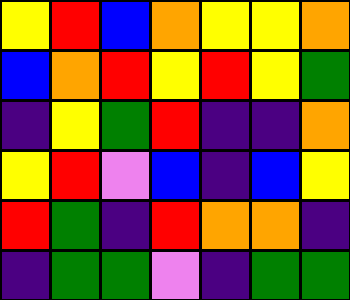[["yellow", "red", "blue", "orange", "yellow", "yellow", "orange"], ["blue", "orange", "red", "yellow", "red", "yellow", "green"], ["indigo", "yellow", "green", "red", "indigo", "indigo", "orange"], ["yellow", "red", "violet", "blue", "indigo", "blue", "yellow"], ["red", "green", "indigo", "red", "orange", "orange", "indigo"], ["indigo", "green", "green", "violet", "indigo", "green", "green"]]